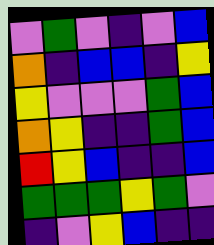[["violet", "green", "violet", "indigo", "violet", "blue"], ["orange", "indigo", "blue", "blue", "indigo", "yellow"], ["yellow", "violet", "violet", "violet", "green", "blue"], ["orange", "yellow", "indigo", "indigo", "green", "blue"], ["red", "yellow", "blue", "indigo", "indigo", "blue"], ["green", "green", "green", "yellow", "green", "violet"], ["indigo", "violet", "yellow", "blue", "indigo", "indigo"]]